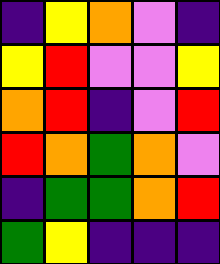[["indigo", "yellow", "orange", "violet", "indigo"], ["yellow", "red", "violet", "violet", "yellow"], ["orange", "red", "indigo", "violet", "red"], ["red", "orange", "green", "orange", "violet"], ["indigo", "green", "green", "orange", "red"], ["green", "yellow", "indigo", "indigo", "indigo"]]